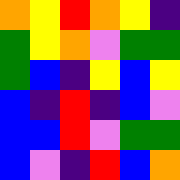[["orange", "yellow", "red", "orange", "yellow", "indigo"], ["green", "yellow", "orange", "violet", "green", "green"], ["green", "blue", "indigo", "yellow", "blue", "yellow"], ["blue", "indigo", "red", "indigo", "blue", "violet"], ["blue", "blue", "red", "violet", "green", "green"], ["blue", "violet", "indigo", "red", "blue", "orange"]]